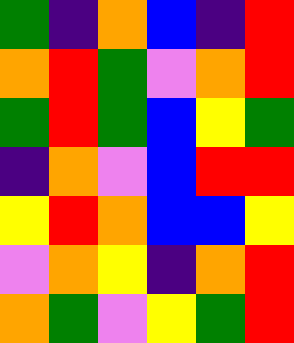[["green", "indigo", "orange", "blue", "indigo", "red"], ["orange", "red", "green", "violet", "orange", "red"], ["green", "red", "green", "blue", "yellow", "green"], ["indigo", "orange", "violet", "blue", "red", "red"], ["yellow", "red", "orange", "blue", "blue", "yellow"], ["violet", "orange", "yellow", "indigo", "orange", "red"], ["orange", "green", "violet", "yellow", "green", "red"]]